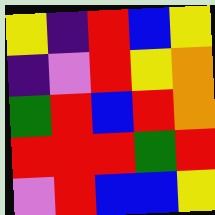[["yellow", "indigo", "red", "blue", "yellow"], ["indigo", "violet", "red", "yellow", "orange"], ["green", "red", "blue", "red", "orange"], ["red", "red", "red", "green", "red"], ["violet", "red", "blue", "blue", "yellow"]]